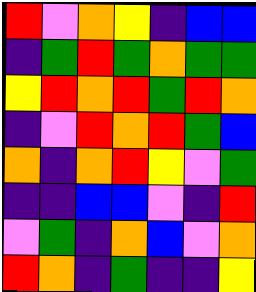[["red", "violet", "orange", "yellow", "indigo", "blue", "blue"], ["indigo", "green", "red", "green", "orange", "green", "green"], ["yellow", "red", "orange", "red", "green", "red", "orange"], ["indigo", "violet", "red", "orange", "red", "green", "blue"], ["orange", "indigo", "orange", "red", "yellow", "violet", "green"], ["indigo", "indigo", "blue", "blue", "violet", "indigo", "red"], ["violet", "green", "indigo", "orange", "blue", "violet", "orange"], ["red", "orange", "indigo", "green", "indigo", "indigo", "yellow"]]